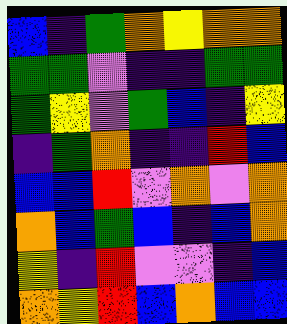[["blue", "indigo", "green", "orange", "yellow", "orange", "orange"], ["green", "green", "violet", "indigo", "indigo", "green", "green"], ["green", "yellow", "violet", "green", "blue", "indigo", "yellow"], ["indigo", "green", "orange", "indigo", "indigo", "red", "blue"], ["blue", "blue", "red", "violet", "orange", "violet", "orange"], ["orange", "blue", "green", "blue", "indigo", "blue", "orange"], ["yellow", "indigo", "red", "violet", "violet", "indigo", "blue"], ["orange", "yellow", "red", "blue", "orange", "blue", "blue"]]